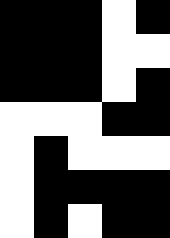[["black", "black", "black", "white", "black"], ["black", "black", "black", "white", "white"], ["black", "black", "black", "white", "black"], ["white", "white", "white", "black", "black"], ["white", "black", "white", "white", "white"], ["white", "black", "black", "black", "black"], ["white", "black", "white", "black", "black"]]